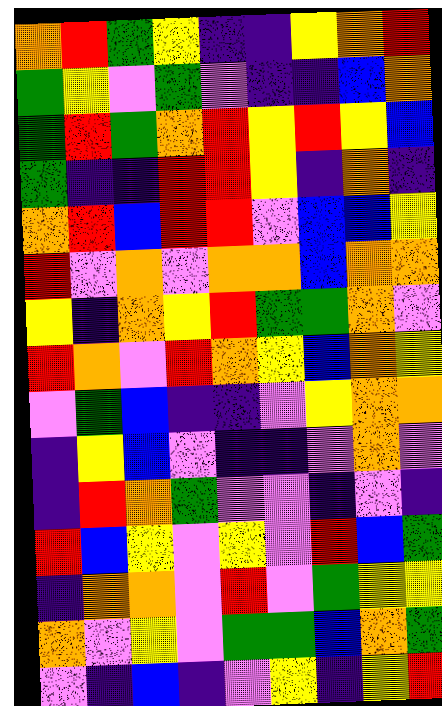[["orange", "red", "green", "yellow", "indigo", "indigo", "yellow", "orange", "red"], ["green", "yellow", "violet", "green", "violet", "indigo", "indigo", "blue", "orange"], ["green", "red", "green", "orange", "red", "yellow", "red", "yellow", "blue"], ["green", "indigo", "indigo", "red", "red", "yellow", "indigo", "orange", "indigo"], ["orange", "red", "blue", "red", "red", "violet", "blue", "blue", "yellow"], ["red", "violet", "orange", "violet", "orange", "orange", "blue", "orange", "orange"], ["yellow", "indigo", "orange", "yellow", "red", "green", "green", "orange", "violet"], ["red", "orange", "violet", "red", "orange", "yellow", "blue", "orange", "yellow"], ["violet", "green", "blue", "indigo", "indigo", "violet", "yellow", "orange", "orange"], ["indigo", "yellow", "blue", "violet", "indigo", "indigo", "violet", "orange", "violet"], ["indigo", "red", "orange", "green", "violet", "violet", "indigo", "violet", "indigo"], ["red", "blue", "yellow", "violet", "yellow", "violet", "red", "blue", "green"], ["indigo", "orange", "orange", "violet", "red", "violet", "green", "yellow", "yellow"], ["orange", "violet", "yellow", "violet", "green", "green", "blue", "orange", "green"], ["violet", "indigo", "blue", "indigo", "violet", "yellow", "indigo", "yellow", "red"]]